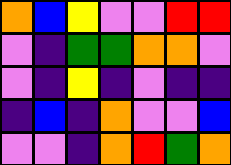[["orange", "blue", "yellow", "violet", "violet", "red", "red"], ["violet", "indigo", "green", "green", "orange", "orange", "violet"], ["violet", "indigo", "yellow", "indigo", "violet", "indigo", "indigo"], ["indigo", "blue", "indigo", "orange", "violet", "violet", "blue"], ["violet", "violet", "indigo", "orange", "red", "green", "orange"]]